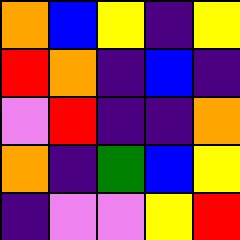[["orange", "blue", "yellow", "indigo", "yellow"], ["red", "orange", "indigo", "blue", "indigo"], ["violet", "red", "indigo", "indigo", "orange"], ["orange", "indigo", "green", "blue", "yellow"], ["indigo", "violet", "violet", "yellow", "red"]]